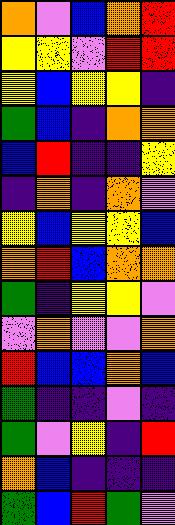[["orange", "violet", "blue", "orange", "red"], ["yellow", "yellow", "violet", "red", "red"], ["yellow", "blue", "yellow", "yellow", "indigo"], ["green", "blue", "indigo", "orange", "orange"], ["blue", "red", "indigo", "indigo", "yellow"], ["indigo", "orange", "indigo", "orange", "violet"], ["yellow", "blue", "yellow", "yellow", "blue"], ["orange", "red", "blue", "orange", "orange"], ["green", "indigo", "yellow", "yellow", "violet"], ["violet", "orange", "violet", "violet", "orange"], ["red", "blue", "blue", "orange", "blue"], ["green", "indigo", "indigo", "violet", "indigo"], ["green", "violet", "yellow", "indigo", "red"], ["orange", "blue", "indigo", "indigo", "indigo"], ["green", "blue", "red", "green", "violet"]]